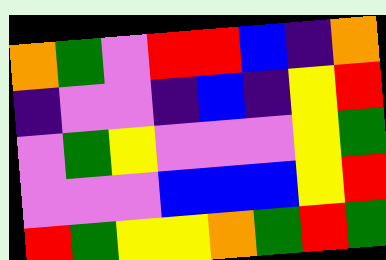[["orange", "green", "violet", "red", "red", "blue", "indigo", "orange"], ["indigo", "violet", "violet", "indigo", "blue", "indigo", "yellow", "red"], ["violet", "green", "yellow", "violet", "violet", "violet", "yellow", "green"], ["violet", "violet", "violet", "blue", "blue", "blue", "yellow", "red"], ["red", "green", "yellow", "yellow", "orange", "green", "red", "green"]]